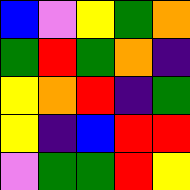[["blue", "violet", "yellow", "green", "orange"], ["green", "red", "green", "orange", "indigo"], ["yellow", "orange", "red", "indigo", "green"], ["yellow", "indigo", "blue", "red", "red"], ["violet", "green", "green", "red", "yellow"]]